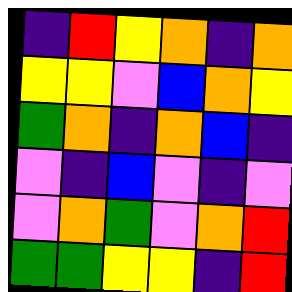[["indigo", "red", "yellow", "orange", "indigo", "orange"], ["yellow", "yellow", "violet", "blue", "orange", "yellow"], ["green", "orange", "indigo", "orange", "blue", "indigo"], ["violet", "indigo", "blue", "violet", "indigo", "violet"], ["violet", "orange", "green", "violet", "orange", "red"], ["green", "green", "yellow", "yellow", "indigo", "red"]]